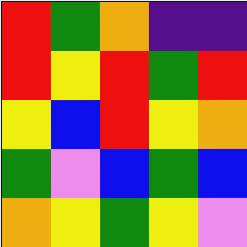[["red", "green", "orange", "indigo", "indigo"], ["red", "yellow", "red", "green", "red"], ["yellow", "blue", "red", "yellow", "orange"], ["green", "violet", "blue", "green", "blue"], ["orange", "yellow", "green", "yellow", "violet"]]